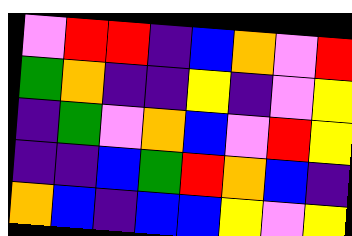[["violet", "red", "red", "indigo", "blue", "orange", "violet", "red"], ["green", "orange", "indigo", "indigo", "yellow", "indigo", "violet", "yellow"], ["indigo", "green", "violet", "orange", "blue", "violet", "red", "yellow"], ["indigo", "indigo", "blue", "green", "red", "orange", "blue", "indigo"], ["orange", "blue", "indigo", "blue", "blue", "yellow", "violet", "yellow"]]